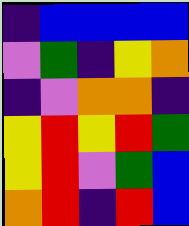[["indigo", "blue", "blue", "blue", "blue"], ["violet", "green", "indigo", "yellow", "orange"], ["indigo", "violet", "orange", "orange", "indigo"], ["yellow", "red", "yellow", "red", "green"], ["yellow", "red", "violet", "green", "blue"], ["orange", "red", "indigo", "red", "blue"]]